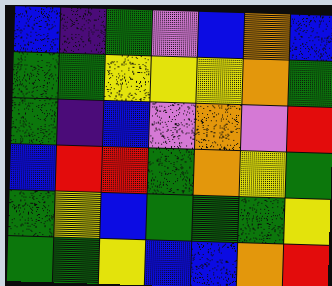[["blue", "indigo", "green", "violet", "blue", "orange", "blue"], ["green", "green", "yellow", "yellow", "yellow", "orange", "green"], ["green", "indigo", "blue", "violet", "orange", "violet", "red"], ["blue", "red", "red", "green", "orange", "yellow", "green"], ["green", "yellow", "blue", "green", "green", "green", "yellow"], ["green", "green", "yellow", "blue", "blue", "orange", "red"]]